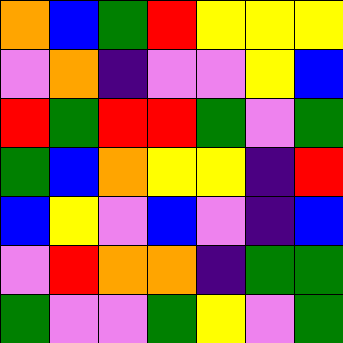[["orange", "blue", "green", "red", "yellow", "yellow", "yellow"], ["violet", "orange", "indigo", "violet", "violet", "yellow", "blue"], ["red", "green", "red", "red", "green", "violet", "green"], ["green", "blue", "orange", "yellow", "yellow", "indigo", "red"], ["blue", "yellow", "violet", "blue", "violet", "indigo", "blue"], ["violet", "red", "orange", "orange", "indigo", "green", "green"], ["green", "violet", "violet", "green", "yellow", "violet", "green"]]